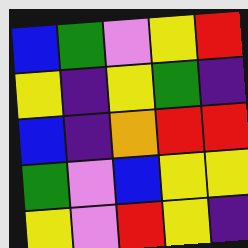[["blue", "green", "violet", "yellow", "red"], ["yellow", "indigo", "yellow", "green", "indigo"], ["blue", "indigo", "orange", "red", "red"], ["green", "violet", "blue", "yellow", "yellow"], ["yellow", "violet", "red", "yellow", "indigo"]]